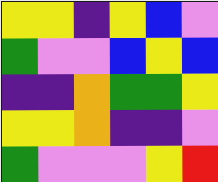[["yellow", "yellow", "indigo", "yellow", "blue", "violet"], ["green", "violet", "violet", "blue", "yellow", "blue"], ["indigo", "indigo", "orange", "green", "green", "yellow"], ["yellow", "yellow", "orange", "indigo", "indigo", "violet"], ["green", "violet", "violet", "violet", "yellow", "red"]]